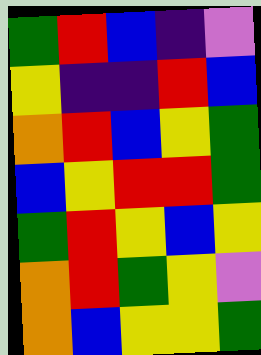[["green", "red", "blue", "indigo", "violet"], ["yellow", "indigo", "indigo", "red", "blue"], ["orange", "red", "blue", "yellow", "green"], ["blue", "yellow", "red", "red", "green"], ["green", "red", "yellow", "blue", "yellow"], ["orange", "red", "green", "yellow", "violet"], ["orange", "blue", "yellow", "yellow", "green"]]